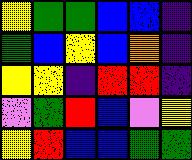[["yellow", "green", "green", "blue", "blue", "indigo"], ["green", "blue", "yellow", "blue", "orange", "indigo"], ["yellow", "yellow", "indigo", "red", "red", "indigo"], ["violet", "green", "red", "blue", "violet", "yellow"], ["yellow", "red", "blue", "blue", "green", "green"]]